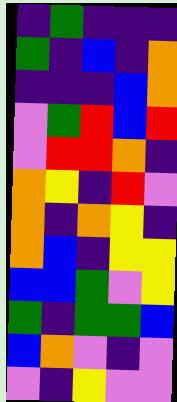[["indigo", "green", "indigo", "indigo", "indigo"], ["green", "indigo", "blue", "indigo", "orange"], ["indigo", "indigo", "indigo", "blue", "orange"], ["violet", "green", "red", "blue", "red"], ["violet", "red", "red", "orange", "indigo"], ["orange", "yellow", "indigo", "red", "violet"], ["orange", "indigo", "orange", "yellow", "indigo"], ["orange", "blue", "indigo", "yellow", "yellow"], ["blue", "blue", "green", "violet", "yellow"], ["green", "indigo", "green", "green", "blue"], ["blue", "orange", "violet", "indigo", "violet"], ["violet", "indigo", "yellow", "violet", "violet"]]